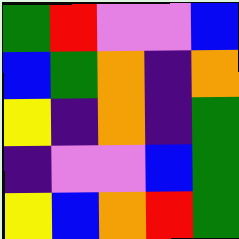[["green", "red", "violet", "violet", "blue"], ["blue", "green", "orange", "indigo", "orange"], ["yellow", "indigo", "orange", "indigo", "green"], ["indigo", "violet", "violet", "blue", "green"], ["yellow", "blue", "orange", "red", "green"]]